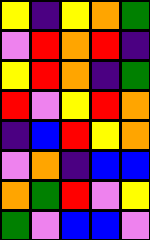[["yellow", "indigo", "yellow", "orange", "green"], ["violet", "red", "orange", "red", "indigo"], ["yellow", "red", "orange", "indigo", "green"], ["red", "violet", "yellow", "red", "orange"], ["indigo", "blue", "red", "yellow", "orange"], ["violet", "orange", "indigo", "blue", "blue"], ["orange", "green", "red", "violet", "yellow"], ["green", "violet", "blue", "blue", "violet"]]